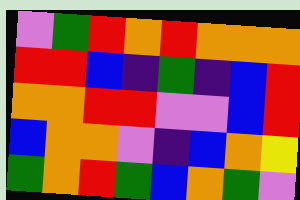[["violet", "green", "red", "orange", "red", "orange", "orange", "orange"], ["red", "red", "blue", "indigo", "green", "indigo", "blue", "red"], ["orange", "orange", "red", "red", "violet", "violet", "blue", "red"], ["blue", "orange", "orange", "violet", "indigo", "blue", "orange", "yellow"], ["green", "orange", "red", "green", "blue", "orange", "green", "violet"]]